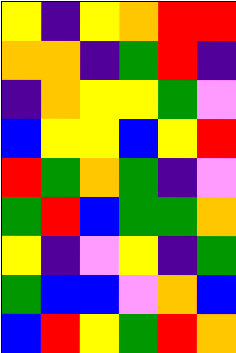[["yellow", "indigo", "yellow", "orange", "red", "red"], ["orange", "orange", "indigo", "green", "red", "indigo"], ["indigo", "orange", "yellow", "yellow", "green", "violet"], ["blue", "yellow", "yellow", "blue", "yellow", "red"], ["red", "green", "orange", "green", "indigo", "violet"], ["green", "red", "blue", "green", "green", "orange"], ["yellow", "indigo", "violet", "yellow", "indigo", "green"], ["green", "blue", "blue", "violet", "orange", "blue"], ["blue", "red", "yellow", "green", "red", "orange"]]